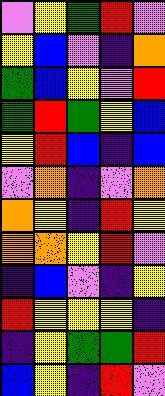[["violet", "yellow", "green", "red", "violet"], ["yellow", "blue", "violet", "indigo", "orange"], ["green", "blue", "yellow", "violet", "red"], ["green", "red", "green", "yellow", "blue"], ["yellow", "red", "blue", "indigo", "blue"], ["violet", "orange", "indigo", "violet", "orange"], ["orange", "yellow", "indigo", "red", "yellow"], ["orange", "orange", "yellow", "red", "violet"], ["indigo", "blue", "violet", "indigo", "yellow"], ["red", "yellow", "yellow", "yellow", "indigo"], ["indigo", "yellow", "green", "green", "red"], ["blue", "yellow", "indigo", "red", "violet"]]